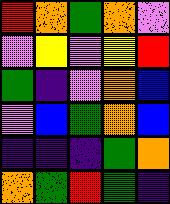[["red", "orange", "green", "orange", "violet"], ["violet", "yellow", "violet", "yellow", "red"], ["green", "indigo", "violet", "orange", "blue"], ["violet", "blue", "green", "orange", "blue"], ["indigo", "indigo", "indigo", "green", "orange"], ["orange", "green", "red", "green", "indigo"]]